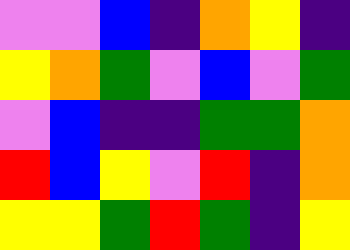[["violet", "violet", "blue", "indigo", "orange", "yellow", "indigo"], ["yellow", "orange", "green", "violet", "blue", "violet", "green"], ["violet", "blue", "indigo", "indigo", "green", "green", "orange"], ["red", "blue", "yellow", "violet", "red", "indigo", "orange"], ["yellow", "yellow", "green", "red", "green", "indigo", "yellow"]]